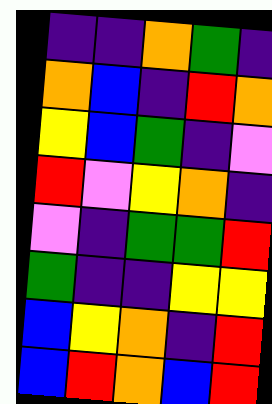[["indigo", "indigo", "orange", "green", "indigo"], ["orange", "blue", "indigo", "red", "orange"], ["yellow", "blue", "green", "indigo", "violet"], ["red", "violet", "yellow", "orange", "indigo"], ["violet", "indigo", "green", "green", "red"], ["green", "indigo", "indigo", "yellow", "yellow"], ["blue", "yellow", "orange", "indigo", "red"], ["blue", "red", "orange", "blue", "red"]]